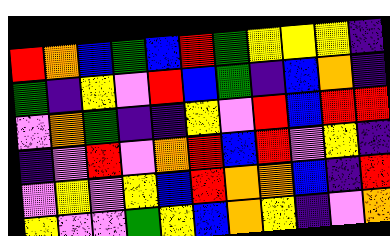[["red", "orange", "blue", "green", "blue", "red", "green", "yellow", "yellow", "yellow", "indigo"], ["green", "indigo", "yellow", "violet", "red", "blue", "green", "indigo", "blue", "orange", "indigo"], ["violet", "orange", "green", "indigo", "indigo", "yellow", "violet", "red", "blue", "red", "red"], ["indigo", "violet", "red", "violet", "orange", "red", "blue", "red", "violet", "yellow", "indigo"], ["violet", "yellow", "violet", "yellow", "blue", "red", "orange", "orange", "blue", "indigo", "red"], ["yellow", "violet", "violet", "green", "yellow", "blue", "orange", "yellow", "indigo", "violet", "orange"]]